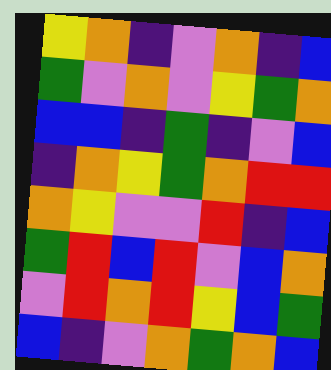[["yellow", "orange", "indigo", "violet", "orange", "indigo", "blue"], ["green", "violet", "orange", "violet", "yellow", "green", "orange"], ["blue", "blue", "indigo", "green", "indigo", "violet", "blue"], ["indigo", "orange", "yellow", "green", "orange", "red", "red"], ["orange", "yellow", "violet", "violet", "red", "indigo", "blue"], ["green", "red", "blue", "red", "violet", "blue", "orange"], ["violet", "red", "orange", "red", "yellow", "blue", "green"], ["blue", "indigo", "violet", "orange", "green", "orange", "blue"]]